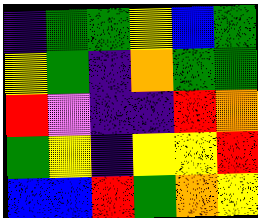[["indigo", "green", "green", "yellow", "blue", "green"], ["yellow", "green", "indigo", "orange", "green", "green"], ["red", "violet", "indigo", "indigo", "red", "orange"], ["green", "yellow", "indigo", "yellow", "yellow", "red"], ["blue", "blue", "red", "green", "orange", "yellow"]]